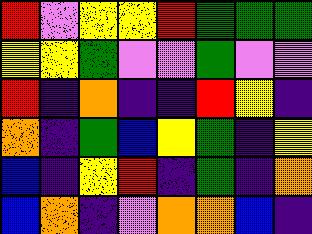[["red", "violet", "yellow", "yellow", "red", "green", "green", "green"], ["yellow", "yellow", "green", "violet", "violet", "green", "violet", "violet"], ["red", "indigo", "orange", "indigo", "indigo", "red", "yellow", "indigo"], ["orange", "indigo", "green", "blue", "yellow", "green", "indigo", "yellow"], ["blue", "indigo", "yellow", "red", "indigo", "green", "indigo", "orange"], ["blue", "orange", "indigo", "violet", "orange", "orange", "blue", "indigo"]]